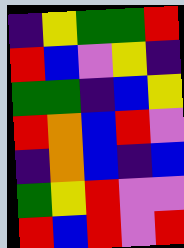[["indigo", "yellow", "green", "green", "red"], ["red", "blue", "violet", "yellow", "indigo"], ["green", "green", "indigo", "blue", "yellow"], ["red", "orange", "blue", "red", "violet"], ["indigo", "orange", "blue", "indigo", "blue"], ["green", "yellow", "red", "violet", "violet"], ["red", "blue", "red", "violet", "red"]]